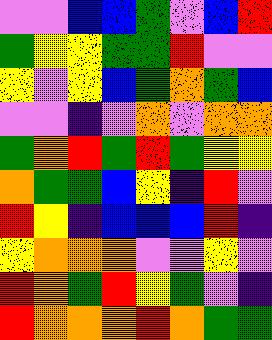[["violet", "violet", "blue", "blue", "green", "violet", "blue", "red"], ["green", "yellow", "yellow", "green", "green", "red", "violet", "violet"], ["yellow", "violet", "yellow", "blue", "green", "orange", "green", "blue"], ["violet", "violet", "indigo", "violet", "orange", "violet", "orange", "orange"], ["green", "orange", "red", "green", "red", "green", "yellow", "yellow"], ["orange", "green", "green", "blue", "yellow", "indigo", "red", "violet"], ["red", "yellow", "indigo", "blue", "blue", "blue", "red", "indigo"], ["yellow", "orange", "orange", "orange", "violet", "violet", "yellow", "violet"], ["red", "orange", "green", "red", "yellow", "green", "violet", "indigo"], ["red", "orange", "orange", "orange", "red", "orange", "green", "green"]]